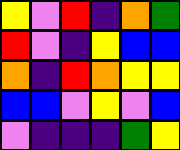[["yellow", "violet", "red", "indigo", "orange", "green"], ["red", "violet", "indigo", "yellow", "blue", "blue"], ["orange", "indigo", "red", "orange", "yellow", "yellow"], ["blue", "blue", "violet", "yellow", "violet", "blue"], ["violet", "indigo", "indigo", "indigo", "green", "yellow"]]